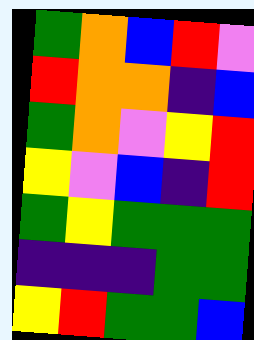[["green", "orange", "blue", "red", "violet"], ["red", "orange", "orange", "indigo", "blue"], ["green", "orange", "violet", "yellow", "red"], ["yellow", "violet", "blue", "indigo", "red"], ["green", "yellow", "green", "green", "green"], ["indigo", "indigo", "indigo", "green", "green"], ["yellow", "red", "green", "green", "blue"]]